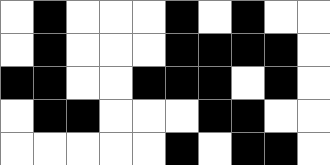[["white", "black", "white", "white", "white", "black", "white", "black", "white", "white"], ["white", "black", "white", "white", "white", "black", "black", "black", "black", "white"], ["black", "black", "white", "white", "black", "black", "black", "white", "black", "white"], ["white", "black", "black", "white", "white", "white", "black", "black", "white", "white"], ["white", "white", "white", "white", "white", "black", "white", "black", "black", "white"]]